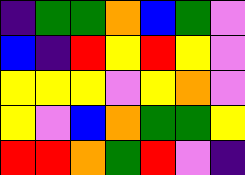[["indigo", "green", "green", "orange", "blue", "green", "violet"], ["blue", "indigo", "red", "yellow", "red", "yellow", "violet"], ["yellow", "yellow", "yellow", "violet", "yellow", "orange", "violet"], ["yellow", "violet", "blue", "orange", "green", "green", "yellow"], ["red", "red", "orange", "green", "red", "violet", "indigo"]]